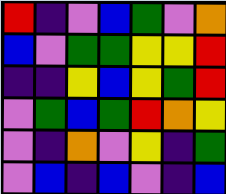[["red", "indigo", "violet", "blue", "green", "violet", "orange"], ["blue", "violet", "green", "green", "yellow", "yellow", "red"], ["indigo", "indigo", "yellow", "blue", "yellow", "green", "red"], ["violet", "green", "blue", "green", "red", "orange", "yellow"], ["violet", "indigo", "orange", "violet", "yellow", "indigo", "green"], ["violet", "blue", "indigo", "blue", "violet", "indigo", "blue"]]